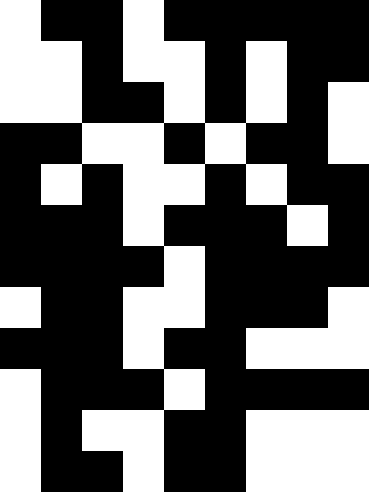[["white", "black", "black", "white", "black", "black", "black", "black", "black"], ["white", "white", "black", "white", "white", "black", "white", "black", "black"], ["white", "white", "black", "black", "white", "black", "white", "black", "white"], ["black", "black", "white", "white", "black", "white", "black", "black", "white"], ["black", "white", "black", "white", "white", "black", "white", "black", "black"], ["black", "black", "black", "white", "black", "black", "black", "white", "black"], ["black", "black", "black", "black", "white", "black", "black", "black", "black"], ["white", "black", "black", "white", "white", "black", "black", "black", "white"], ["black", "black", "black", "white", "black", "black", "white", "white", "white"], ["white", "black", "black", "black", "white", "black", "black", "black", "black"], ["white", "black", "white", "white", "black", "black", "white", "white", "white"], ["white", "black", "black", "white", "black", "black", "white", "white", "white"]]